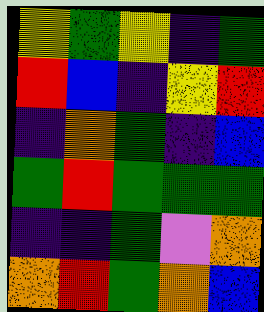[["yellow", "green", "yellow", "indigo", "green"], ["red", "blue", "indigo", "yellow", "red"], ["indigo", "orange", "green", "indigo", "blue"], ["green", "red", "green", "green", "green"], ["indigo", "indigo", "green", "violet", "orange"], ["orange", "red", "green", "orange", "blue"]]